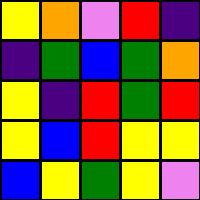[["yellow", "orange", "violet", "red", "indigo"], ["indigo", "green", "blue", "green", "orange"], ["yellow", "indigo", "red", "green", "red"], ["yellow", "blue", "red", "yellow", "yellow"], ["blue", "yellow", "green", "yellow", "violet"]]